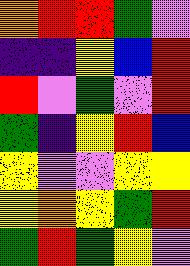[["orange", "red", "red", "green", "violet"], ["indigo", "indigo", "yellow", "blue", "red"], ["red", "violet", "green", "violet", "red"], ["green", "indigo", "yellow", "red", "blue"], ["yellow", "violet", "violet", "yellow", "yellow"], ["yellow", "orange", "yellow", "green", "red"], ["green", "red", "green", "yellow", "violet"]]